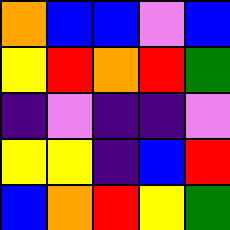[["orange", "blue", "blue", "violet", "blue"], ["yellow", "red", "orange", "red", "green"], ["indigo", "violet", "indigo", "indigo", "violet"], ["yellow", "yellow", "indigo", "blue", "red"], ["blue", "orange", "red", "yellow", "green"]]